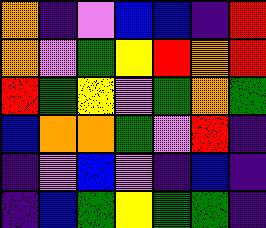[["orange", "indigo", "violet", "blue", "blue", "indigo", "red"], ["orange", "violet", "green", "yellow", "red", "orange", "red"], ["red", "green", "yellow", "violet", "green", "orange", "green"], ["blue", "orange", "orange", "green", "violet", "red", "indigo"], ["indigo", "violet", "blue", "violet", "indigo", "blue", "indigo"], ["indigo", "blue", "green", "yellow", "green", "green", "indigo"]]